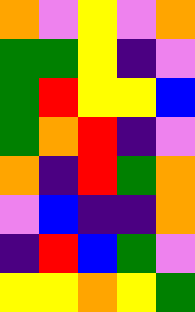[["orange", "violet", "yellow", "violet", "orange"], ["green", "green", "yellow", "indigo", "violet"], ["green", "red", "yellow", "yellow", "blue"], ["green", "orange", "red", "indigo", "violet"], ["orange", "indigo", "red", "green", "orange"], ["violet", "blue", "indigo", "indigo", "orange"], ["indigo", "red", "blue", "green", "violet"], ["yellow", "yellow", "orange", "yellow", "green"]]